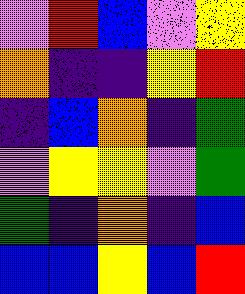[["violet", "red", "blue", "violet", "yellow"], ["orange", "indigo", "indigo", "yellow", "red"], ["indigo", "blue", "orange", "indigo", "green"], ["violet", "yellow", "yellow", "violet", "green"], ["green", "indigo", "orange", "indigo", "blue"], ["blue", "blue", "yellow", "blue", "red"]]